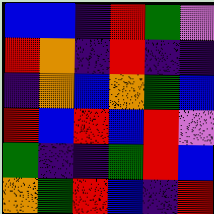[["blue", "blue", "indigo", "red", "green", "violet"], ["red", "orange", "indigo", "red", "indigo", "indigo"], ["indigo", "orange", "blue", "orange", "green", "blue"], ["red", "blue", "red", "blue", "red", "violet"], ["green", "indigo", "indigo", "green", "red", "blue"], ["orange", "green", "red", "blue", "indigo", "red"]]